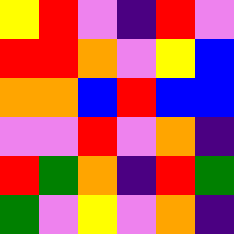[["yellow", "red", "violet", "indigo", "red", "violet"], ["red", "red", "orange", "violet", "yellow", "blue"], ["orange", "orange", "blue", "red", "blue", "blue"], ["violet", "violet", "red", "violet", "orange", "indigo"], ["red", "green", "orange", "indigo", "red", "green"], ["green", "violet", "yellow", "violet", "orange", "indigo"]]